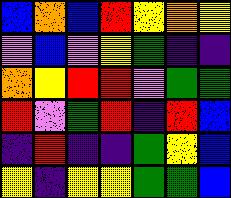[["blue", "orange", "blue", "red", "yellow", "orange", "yellow"], ["violet", "blue", "violet", "yellow", "green", "indigo", "indigo"], ["orange", "yellow", "red", "red", "violet", "green", "green"], ["red", "violet", "green", "red", "indigo", "red", "blue"], ["indigo", "red", "indigo", "indigo", "green", "yellow", "blue"], ["yellow", "indigo", "yellow", "yellow", "green", "green", "blue"]]